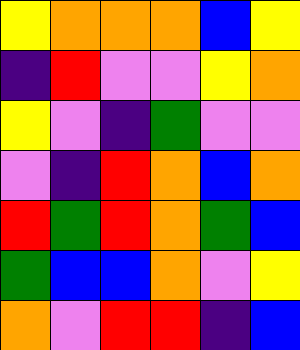[["yellow", "orange", "orange", "orange", "blue", "yellow"], ["indigo", "red", "violet", "violet", "yellow", "orange"], ["yellow", "violet", "indigo", "green", "violet", "violet"], ["violet", "indigo", "red", "orange", "blue", "orange"], ["red", "green", "red", "orange", "green", "blue"], ["green", "blue", "blue", "orange", "violet", "yellow"], ["orange", "violet", "red", "red", "indigo", "blue"]]